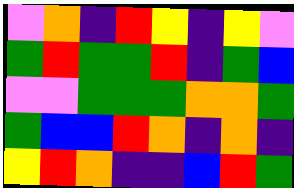[["violet", "orange", "indigo", "red", "yellow", "indigo", "yellow", "violet"], ["green", "red", "green", "green", "red", "indigo", "green", "blue"], ["violet", "violet", "green", "green", "green", "orange", "orange", "green"], ["green", "blue", "blue", "red", "orange", "indigo", "orange", "indigo"], ["yellow", "red", "orange", "indigo", "indigo", "blue", "red", "green"]]